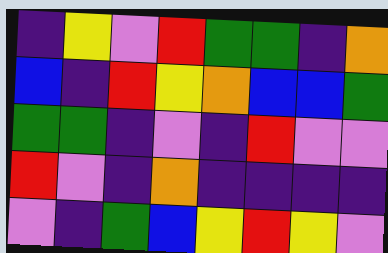[["indigo", "yellow", "violet", "red", "green", "green", "indigo", "orange"], ["blue", "indigo", "red", "yellow", "orange", "blue", "blue", "green"], ["green", "green", "indigo", "violet", "indigo", "red", "violet", "violet"], ["red", "violet", "indigo", "orange", "indigo", "indigo", "indigo", "indigo"], ["violet", "indigo", "green", "blue", "yellow", "red", "yellow", "violet"]]